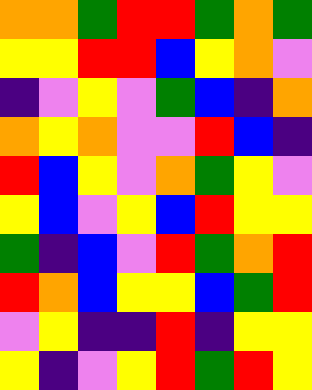[["orange", "orange", "green", "red", "red", "green", "orange", "green"], ["yellow", "yellow", "red", "red", "blue", "yellow", "orange", "violet"], ["indigo", "violet", "yellow", "violet", "green", "blue", "indigo", "orange"], ["orange", "yellow", "orange", "violet", "violet", "red", "blue", "indigo"], ["red", "blue", "yellow", "violet", "orange", "green", "yellow", "violet"], ["yellow", "blue", "violet", "yellow", "blue", "red", "yellow", "yellow"], ["green", "indigo", "blue", "violet", "red", "green", "orange", "red"], ["red", "orange", "blue", "yellow", "yellow", "blue", "green", "red"], ["violet", "yellow", "indigo", "indigo", "red", "indigo", "yellow", "yellow"], ["yellow", "indigo", "violet", "yellow", "red", "green", "red", "yellow"]]